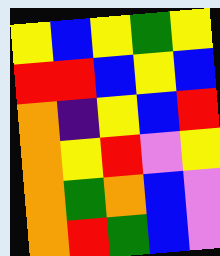[["yellow", "blue", "yellow", "green", "yellow"], ["red", "red", "blue", "yellow", "blue"], ["orange", "indigo", "yellow", "blue", "red"], ["orange", "yellow", "red", "violet", "yellow"], ["orange", "green", "orange", "blue", "violet"], ["orange", "red", "green", "blue", "violet"]]